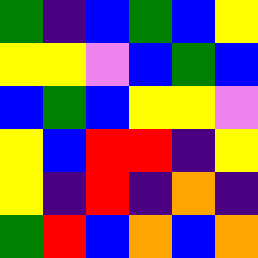[["green", "indigo", "blue", "green", "blue", "yellow"], ["yellow", "yellow", "violet", "blue", "green", "blue"], ["blue", "green", "blue", "yellow", "yellow", "violet"], ["yellow", "blue", "red", "red", "indigo", "yellow"], ["yellow", "indigo", "red", "indigo", "orange", "indigo"], ["green", "red", "blue", "orange", "blue", "orange"]]